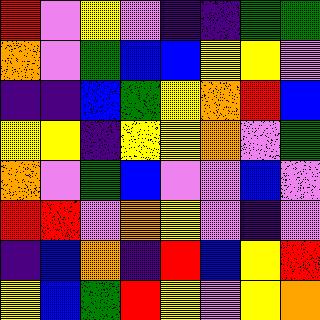[["red", "violet", "yellow", "violet", "indigo", "indigo", "green", "green"], ["orange", "violet", "green", "blue", "blue", "yellow", "yellow", "violet"], ["indigo", "indigo", "blue", "green", "yellow", "orange", "red", "blue"], ["yellow", "yellow", "indigo", "yellow", "yellow", "orange", "violet", "green"], ["orange", "violet", "green", "blue", "violet", "violet", "blue", "violet"], ["red", "red", "violet", "orange", "yellow", "violet", "indigo", "violet"], ["indigo", "blue", "orange", "indigo", "red", "blue", "yellow", "red"], ["yellow", "blue", "green", "red", "yellow", "violet", "yellow", "orange"]]